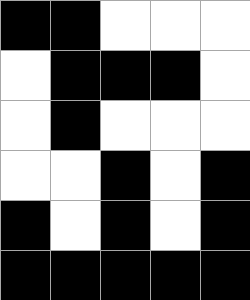[["black", "black", "white", "white", "white"], ["white", "black", "black", "black", "white"], ["white", "black", "white", "white", "white"], ["white", "white", "black", "white", "black"], ["black", "white", "black", "white", "black"], ["black", "black", "black", "black", "black"]]